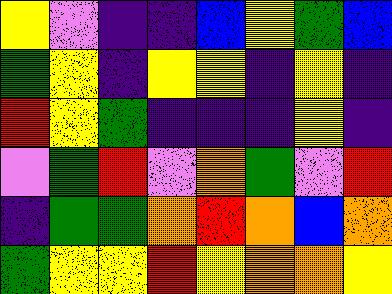[["yellow", "violet", "indigo", "indigo", "blue", "yellow", "green", "blue"], ["green", "yellow", "indigo", "yellow", "yellow", "indigo", "yellow", "indigo"], ["red", "yellow", "green", "indigo", "indigo", "indigo", "yellow", "indigo"], ["violet", "green", "red", "violet", "orange", "green", "violet", "red"], ["indigo", "green", "green", "orange", "red", "orange", "blue", "orange"], ["green", "yellow", "yellow", "red", "yellow", "orange", "orange", "yellow"]]